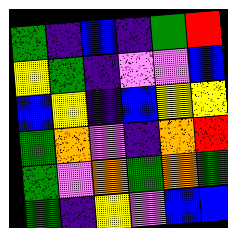[["green", "indigo", "blue", "indigo", "green", "red"], ["yellow", "green", "indigo", "violet", "violet", "blue"], ["blue", "yellow", "indigo", "blue", "yellow", "yellow"], ["green", "orange", "violet", "indigo", "orange", "red"], ["green", "violet", "orange", "green", "orange", "green"], ["green", "indigo", "yellow", "violet", "blue", "blue"]]